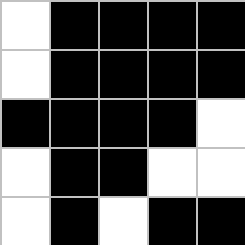[["white", "black", "black", "black", "black"], ["white", "black", "black", "black", "black"], ["black", "black", "black", "black", "white"], ["white", "black", "black", "white", "white"], ["white", "black", "white", "black", "black"]]